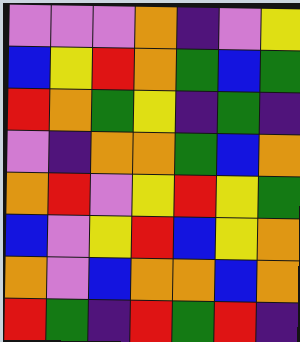[["violet", "violet", "violet", "orange", "indigo", "violet", "yellow"], ["blue", "yellow", "red", "orange", "green", "blue", "green"], ["red", "orange", "green", "yellow", "indigo", "green", "indigo"], ["violet", "indigo", "orange", "orange", "green", "blue", "orange"], ["orange", "red", "violet", "yellow", "red", "yellow", "green"], ["blue", "violet", "yellow", "red", "blue", "yellow", "orange"], ["orange", "violet", "blue", "orange", "orange", "blue", "orange"], ["red", "green", "indigo", "red", "green", "red", "indigo"]]